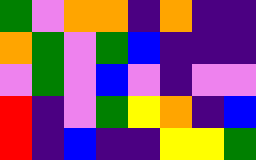[["green", "violet", "orange", "orange", "indigo", "orange", "indigo", "indigo"], ["orange", "green", "violet", "green", "blue", "indigo", "indigo", "indigo"], ["violet", "green", "violet", "blue", "violet", "indigo", "violet", "violet"], ["red", "indigo", "violet", "green", "yellow", "orange", "indigo", "blue"], ["red", "indigo", "blue", "indigo", "indigo", "yellow", "yellow", "green"]]